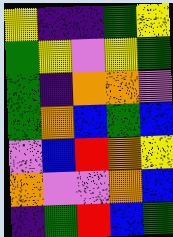[["yellow", "indigo", "indigo", "green", "yellow"], ["green", "yellow", "violet", "yellow", "green"], ["green", "indigo", "orange", "orange", "violet"], ["green", "orange", "blue", "green", "blue"], ["violet", "blue", "red", "orange", "yellow"], ["orange", "violet", "violet", "orange", "blue"], ["indigo", "green", "red", "blue", "green"]]